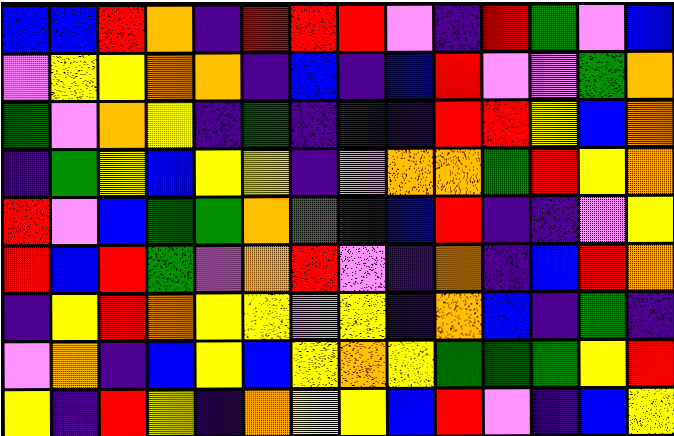[["blue", "blue", "red", "orange", "indigo", "red", "red", "red", "violet", "indigo", "red", "green", "violet", "blue"], ["violet", "yellow", "yellow", "orange", "orange", "indigo", "blue", "indigo", "blue", "red", "violet", "violet", "green", "orange"], ["green", "violet", "orange", "yellow", "indigo", "green", "indigo", "indigo", "indigo", "red", "red", "yellow", "blue", "orange"], ["indigo", "green", "yellow", "blue", "yellow", "yellow", "indigo", "violet", "orange", "orange", "green", "red", "yellow", "orange"], ["red", "violet", "blue", "green", "green", "orange", "green", "indigo", "blue", "red", "indigo", "indigo", "violet", "yellow"], ["red", "blue", "red", "green", "violet", "orange", "red", "violet", "indigo", "orange", "indigo", "blue", "red", "orange"], ["indigo", "yellow", "red", "orange", "yellow", "yellow", "violet", "yellow", "indigo", "orange", "blue", "indigo", "green", "indigo"], ["violet", "orange", "indigo", "blue", "yellow", "blue", "yellow", "orange", "yellow", "green", "green", "green", "yellow", "red"], ["yellow", "indigo", "red", "yellow", "indigo", "orange", "yellow", "yellow", "blue", "red", "violet", "indigo", "blue", "yellow"]]